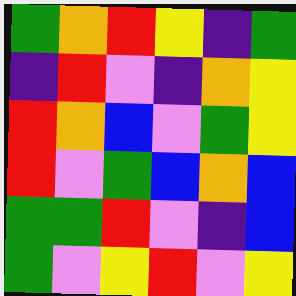[["green", "orange", "red", "yellow", "indigo", "green"], ["indigo", "red", "violet", "indigo", "orange", "yellow"], ["red", "orange", "blue", "violet", "green", "yellow"], ["red", "violet", "green", "blue", "orange", "blue"], ["green", "green", "red", "violet", "indigo", "blue"], ["green", "violet", "yellow", "red", "violet", "yellow"]]